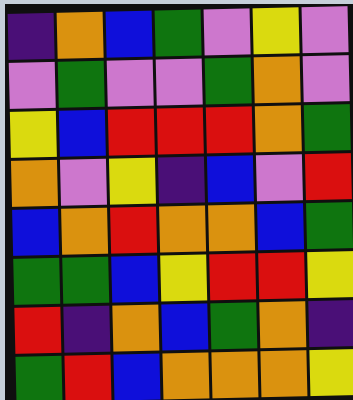[["indigo", "orange", "blue", "green", "violet", "yellow", "violet"], ["violet", "green", "violet", "violet", "green", "orange", "violet"], ["yellow", "blue", "red", "red", "red", "orange", "green"], ["orange", "violet", "yellow", "indigo", "blue", "violet", "red"], ["blue", "orange", "red", "orange", "orange", "blue", "green"], ["green", "green", "blue", "yellow", "red", "red", "yellow"], ["red", "indigo", "orange", "blue", "green", "orange", "indigo"], ["green", "red", "blue", "orange", "orange", "orange", "yellow"]]